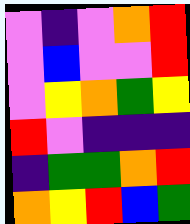[["violet", "indigo", "violet", "orange", "red"], ["violet", "blue", "violet", "violet", "red"], ["violet", "yellow", "orange", "green", "yellow"], ["red", "violet", "indigo", "indigo", "indigo"], ["indigo", "green", "green", "orange", "red"], ["orange", "yellow", "red", "blue", "green"]]